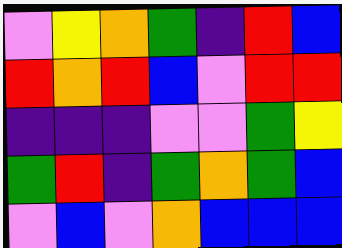[["violet", "yellow", "orange", "green", "indigo", "red", "blue"], ["red", "orange", "red", "blue", "violet", "red", "red"], ["indigo", "indigo", "indigo", "violet", "violet", "green", "yellow"], ["green", "red", "indigo", "green", "orange", "green", "blue"], ["violet", "blue", "violet", "orange", "blue", "blue", "blue"]]